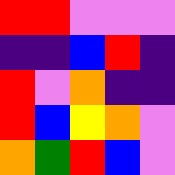[["red", "red", "violet", "violet", "violet"], ["indigo", "indigo", "blue", "red", "indigo"], ["red", "violet", "orange", "indigo", "indigo"], ["red", "blue", "yellow", "orange", "violet"], ["orange", "green", "red", "blue", "violet"]]